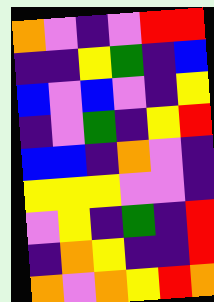[["orange", "violet", "indigo", "violet", "red", "red"], ["indigo", "indigo", "yellow", "green", "indigo", "blue"], ["blue", "violet", "blue", "violet", "indigo", "yellow"], ["indigo", "violet", "green", "indigo", "yellow", "red"], ["blue", "blue", "indigo", "orange", "violet", "indigo"], ["yellow", "yellow", "yellow", "violet", "violet", "indigo"], ["violet", "yellow", "indigo", "green", "indigo", "red"], ["indigo", "orange", "yellow", "indigo", "indigo", "red"], ["orange", "violet", "orange", "yellow", "red", "orange"]]